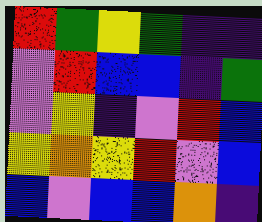[["red", "green", "yellow", "green", "indigo", "indigo"], ["violet", "red", "blue", "blue", "indigo", "green"], ["violet", "yellow", "indigo", "violet", "red", "blue"], ["yellow", "orange", "yellow", "red", "violet", "blue"], ["blue", "violet", "blue", "blue", "orange", "indigo"]]